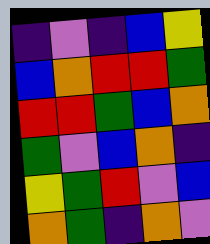[["indigo", "violet", "indigo", "blue", "yellow"], ["blue", "orange", "red", "red", "green"], ["red", "red", "green", "blue", "orange"], ["green", "violet", "blue", "orange", "indigo"], ["yellow", "green", "red", "violet", "blue"], ["orange", "green", "indigo", "orange", "violet"]]